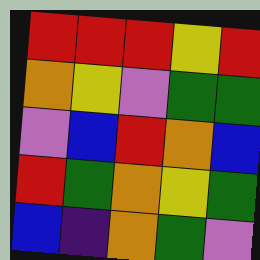[["red", "red", "red", "yellow", "red"], ["orange", "yellow", "violet", "green", "green"], ["violet", "blue", "red", "orange", "blue"], ["red", "green", "orange", "yellow", "green"], ["blue", "indigo", "orange", "green", "violet"]]